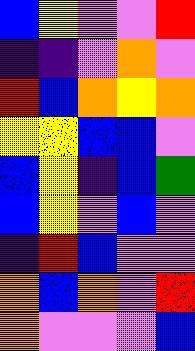[["blue", "yellow", "violet", "violet", "red"], ["indigo", "indigo", "violet", "orange", "violet"], ["red", "blue", "orange", "yellow", "orange"], ["yellow", "yellow", "blue", "blue", "violet"], ["blue", "yellow", "indigo", "blue", "green"], ["blue", "yellow", "violet", "blue", "violet"], ["indigo", "red", "blue", "violet", "violet"], ["orange", "blue", "orange", "violet", "red"], ["orange", "violet", "violet", "violet", "blue"]]